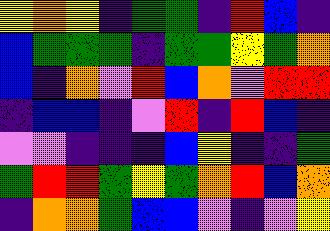[["yellow", "orange", "yellow", "indigo", "green", "green", "indigo", "red", "blue", "indigo"], ["blue", "green", "green", "green", "indigo", "green", "green", "yellow", "green", "orange"], ["blue", "indigo", "orange", "violet", "red", "blue", "orange", "violet", "red", "red"], ["indigo", "blue", "blue", "indigo", "violet", "red", "indigo", "red", "blue", "indigo"], ["violet", "violet", "indigo", "indigo", "indigo", "blue", "yellow", "indigo", "indigo", "green"], ["green", "red", "red", "green", "yellow", "green", "orange", "red", "blue", "orange"], ["indigo", "orange", "orange", "green", "blue", "blue", "violet", "indigo", "violet", "yellow"]]